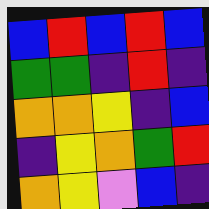[["blue", "red", "blue", "red", "blue"], ["green", "green", "indigo", "red", "indigo"], ["orange", "orange", "yellow", "indigo", "blue"], ["indigo", "yellow", "orange", "green", "red"], ["orange", "yellow", "violet", "blue", "indigo"]]